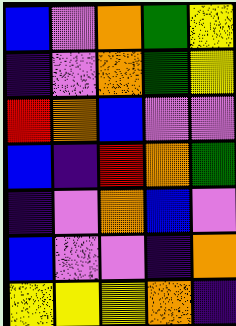[["blue", "violet", "orange", "green", "yellow"], ["indigo", "violet", "orange", "green", "yellow"], ["red", "orange", "blue", "violet", "violet"], ["blue", "indigo", "red", "orange", "green"], ["indigo", "violet", "orange", "blue", "violet"], ["blue", "violet", "violet", "indigo", "orange"], ["yellow", "yellow", "yellow", "orange", "indigo"]]